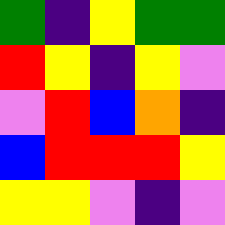[["green", "indigo", "yellow", "green", "green"], ["red", "yellow", "indigo", "yellow", "violet"], ["violet", "red", "blue", "orange", "indigo"], ["blue", "red", "red", "red", "yellow"], ["yellow", "yellow", "violet", "indigo", "violet"]]